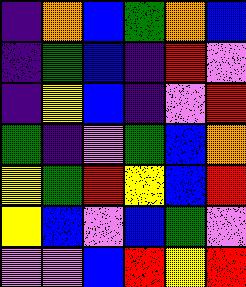[["indigo", "orange", "blue", "green", "orange", "blue"], ["indigo", "green", "blue", "indigo", "red", "violet"], ["indigo", "yellow", "blue", "indigo", "violet", "red"], ["green", "indigo", "violet", "green", "blue", "orange"], ["yellow", "green", "red", "yellow", "blue", "red"], ["yellow", "blue", "violet", "blue", "green", "violet"], ["violet", "violet", "blue", "red", "yellow", "red"]]